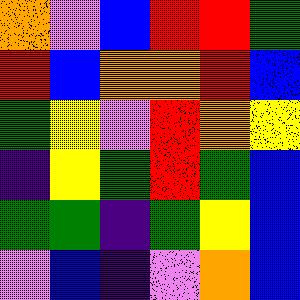[["orange", "violet", "blue", "red", "red", "green"], ["red", "blue", "orange", "orange", "red", "blue"], ["green", "yellow", "violet", "red", "orange", "yellow"], ["indigo", "yellow", "green", "red", "green", "blue"], ["green", "green", "indigo", "green", "yellow", "blue"], ["violet", "blue", "indigo", "violet", "orange", "blue"]]